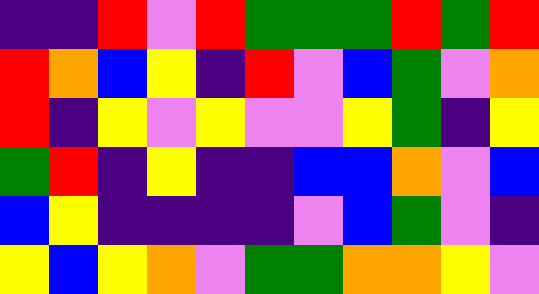[["indigo", "indigo", "red", "violet", "red", "green", "green", "green", "red", "green", "red"], ["red", "orange", "blue", "yellow", "indigo", "red", "violet", "blue", "green", "violet", "orange"], ["red", "indigo", "yellow", "violet", "yellow", "violet", "violet", "yellow", "green", "indigo", "yellow"], ["green", "red", "indigo", "yellow", "indigo", "indigo", "blue", "blue", "orange", "violet", "blue"], ["blue", "yellow", "indigo", "indigo", "indigo", "indigo", "violet", "blue", "green", "violet", "indigo"], ["yellow", "blue", "yellow", "orange", "violet", "green", "green", "orange", "orange", "yellow", "violet"]]